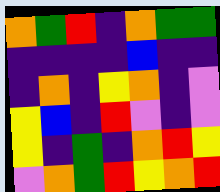[["orange", "green", "red", "indigo", "orange", "green", "green"], ["indigo", "indigo", "indigo", "indigo", "blue", "indigo", "indigo"], ["indigo", "orange", "indigo", "yellow", "orange", "indigo", "violet"], ["yellow", "blue", "indigo", "red", "violet", "indigo", "violet"], ["yellow", "indigo", "green", "indigo", "orange", "red", "yellow"], ["violet", "orange", "green", "red", "yellow", "orange", "red"]]